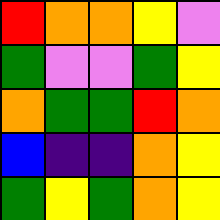[["red", "orange", "orange", "yellow", "violet"], ["green", "violet", "violet", "green", "yellow"], ["orange", "green", "green", "red", "orange"], ["blue", "indigo", "indigo", "orange", "yellow"], ["green", "yellow", "green", "orange", "yellow"]]